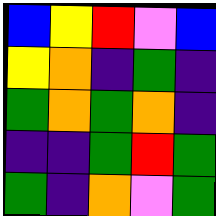[["blue", "yellow", "red", "violet", "blue"], ["yellow", "orange", "indigo", "green", "indigo"], ["green", "orange", "green", "orange", "indigo"], ["indigo", "indigo", "green", "red", "green"], ["green", "indigo", "orange", "violet", "green"]]